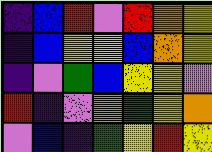[["indigo", "blue", "red", "violet", "red", "orange", "yellow"], ["indigo", "blue", "yellow", "yellow", "blue", "orange", "yellow"], ["indigo", "violet", "green", "blue", "yellow", "yellow", "violet"], ["red", "indigo", "violet", "orange", "green", "yellow", "orange"], ["violet", "blue", "indigo", "green", "yellow", "red", "yellow"]]